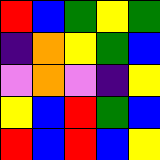[["red", "blue", "green", "yellow", "green"], ["indigo", "orange", "yellow", "green", "blue"], ["violet", "orange", "violet", "indigo", "yellow"], ["yellow", "blue", "red", "green", "blue"], ["red", "blue", "red", "blue", "yellow"]]